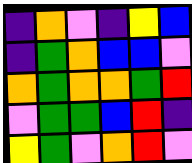[["indigo", "orange", "violet", "indigo", "yellow", "blue"], ["indigo", "green", "orange", "blue", "blue", "violet"], ["orange", "green", "orange", "orange", "green", "red"], ["violet", "green", "green", "blue", "red", "indigo"], ["yellow", "green", "violet", "orange", "red", "violet"]]